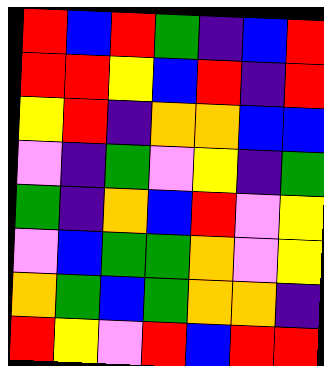[["red", "blue", "red", "green", "indigo", "blue", "red"], ["red", "red", "yellow", "blue", "red", "indigo", "red"], ["yellow", "red", "indigo", "orange", "orange", "blue", "blue"], ["violet", "indigo", "green", "violet", "yellow", "indigo", "green"], ["green", "indigo", "orange", "blue", "red", "violet", "yellow"], ["violet", "blue", "green", "green", "orange", "violet", "yellow"], ["orange", "green", "blue", "green", "orange", "orange", "indigo"], ["red", "yellow", "violet", "red", "blue", "red", "red"]]